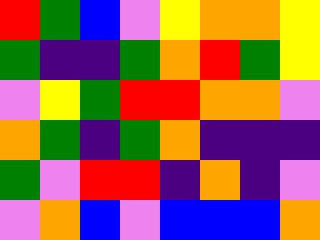[["red", "green", "blue", "violet", "yellow", "orange", "orange", "yellow"], ["green", "indigo", "indigo", "green", "orange", "red", "green", "yellow"], ["violet", "yellow", "green", "red", "red", "orange", "orange", "violet"], ["orange", "green", "indigo", "green", "orange", "indigo", "indigo", "indigo"], ["green", "violet", "red", "red", "indigo", "orange", "indigo", "violet"], ["violet", "orange", "blue", "violet", "blue", "blue", "blue", "orange"]]